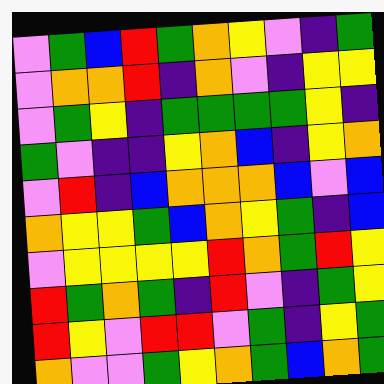[["violet", "green", "blue", "red", "green", "orange", "yellow", "violet", "indigo", "green"], ["violet", "orange", "orange", "red", "indigo", "orange", "violet", "indigo", "yellow", "yellow"], ["violet", "green", "yellow", "indigo", "green", "green", "green", "green", "yellow", "indigo"], ["green", "violet", "indigo", "indigo", "yellow", "orange", "blue", "indigo", "yellow", "orange"], ["violet", "red", "indigo", "blue", "orange", "orange", "orange", "blue", "violet", "blue"], ["orange", "yellow", "yellow", "green", "blue", "orange", "yellow", "green", "indigo", "blue"], ["violet", "yellow", "yellow", "yellow", "yellow", "red", "orange", "green", "red", "yellow"], ["red", "green", "orange", "green", "indigo", "red", "violet", "indigo", "green", "yellow"], ["red", "yellow", "violet", "red", "red", "violet", "green", "indigo", "yellow", "green"], ["orange", "violet", "violet", "green", "yellow", "orange", "green", "blue", "orange", "green"]]